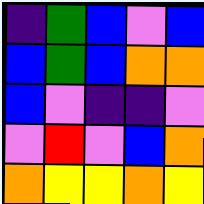[["indigo", "green", "blue", "violet", "blue"], ["blue", "green", "blue", "orange", "orange"], ["blue", "violet", "indigo", "indigo", "violet"], ["violet", "red", "violet", "blue", "orange"], ["orange", "yellow", "yellow", "orange", "yellow"]]